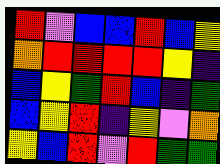[["red", "violet", "blue", "blue", "red", "blue", "yellow"], ["orange", "red", "red", "red", "red", "yellow", "indigo"], ["blue", "yellow", "green", "red", "blue", "indigo", "green"], ["blue", "yellow", "red", "indigo", "yellow", "violet", "orange"], ["yellow", "blue", "red", "violet", "red", "green", "green"]]